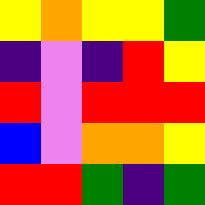[["yellow", "orange", "yellow", "yellow", "green"], ["indigo", "violet", "indigo", "red", "yellow"], ["red", "violet", "red", "red", "red"], ["blue", "violet", "orange", "orange", "yellow"], ["red", "red", "green", "indigo", "green"]]